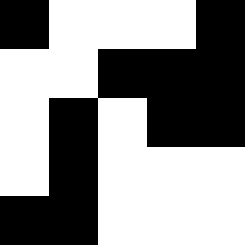[["black", "white", "white", "white", "black"], ["white", "white", "black", "black", "black"], ["white", "black", "white", "black", "black"], ["white", "black", "white", "white", "white"], ["black", "black", "white", "white", "white"]]